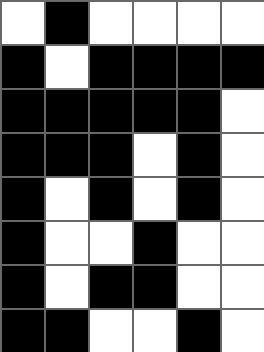[["white", "black", "white", "white", "white", "white"], ["black", "white", "black", "black", "black", "black"], ["black", "black", "black", "black", "black", "white"], ["black", "black", "black", "white", "black", "white"], ["black", "white", "black", "white", "black", "white"], ["black", "white", "white", "black", "white", "white"], ["black", "white", "black", "black", "white", "white"], ["black", "black", "white", "white", "black", "white"]]